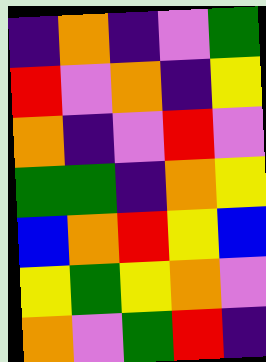[["indigo", "orange", "indigo", "violet", "green"], ["red", "violet", "orange", "indigo", "yellow"], ["orange", "indigo", "violet", "red", "violet"], ["green", "green", "indigo", "orange", "yellow"], ["blue", "orange", "red", "yellow", "blue"], ["yellow", "green", "yellow", "orange", "violet"], ["orange", "violet", "green", "red", "indigo"]]